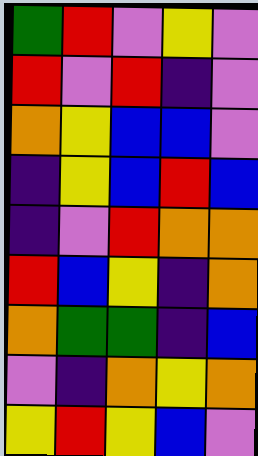[["green", "red", "violet", "yellow", "violet"], ["red", "violet", "red", "indigo", "violet"], ["orange", "yellow", "blue", "blue", "violet"], ["indigo", "yellow", "blue", "red", "blue"], ["indigo", "violet", "red", "orange", "orange"], ["red", "blue", "yellow", "indigo", "orange"], ["orange", "green", "green", "indigo", "blue"], ["violet", "indigo", "orange", "yellow", "orange"], ["yellow", "red", "yellow", "blue", "violet"]]